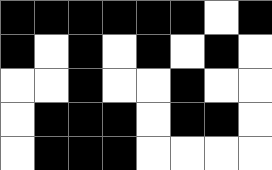[["black", "black", "black", "black", "black", "black", "white", "black"], ["black", "white", "black", "white", "black", "white", "black", "white"], ["white", "white", "black", "white", "white", "black", "white", "white"], ["white", "black", "black", "black", "white", "black", "black", "white"], ["white", "black", "black", "black", "white", "white", "white", "white"]]